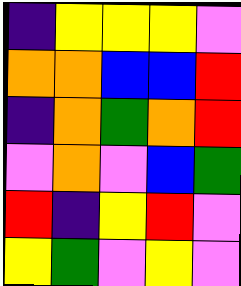[["indigo", "yellow", "yellow", "yellow", "violet"], ["orange", "orange", "blue", "blue", "red"], ["indigo", "orange", "green", "orange", "red"], ["violet", "orange", "violet", "blue", "green"], ["red", "indigo", "yellow", "red", "violet"], ["yellow", "green", "violet", "yellow", "violet"]]